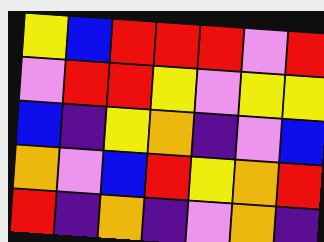[["yellow", "blue", "red", "red", "red", "violet", "red"], ["violet", "red", "red", "yellow", "violet", "yellow", "yellow"], ["blue", "indigo", "yellow", "orange", "indigo", "violet", "blue"], ["orange", "violet", "blue", "red", "yellow", "orange", "red"], ["red", "indigo", "orange", "indigo", "violet", "orange", "indigo"]]